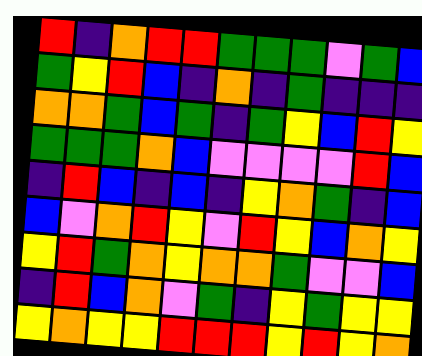[["red", "indigo", "orange", "red", "red", "green", "green", "green", "violet", "green", "blue"], ["green", "yellow", "red", "blue", "indigo", "orange", "indigo", "green", "indigo", "indigo", "indigo"], ["orange", "orange", "green", "blue", "green", "indigo", "green", "yellow", "blue", "red", "yellow"], ["green", "green", "green", "orange", "blue", "violet", "violet", "violet", "violet", "red", "blue"], ["indigo", "red", "blue", "indigo", "blue", "indigo", "yellow", "orange", "green", "indigo", "blue"], ["blue", "violet", "orange", "red", "yellow", "violet", "red", "yellow", "blue", "orange", "yellow"], ["yellow", "red", "green", "orange", "yellow", "orange", "orange", "green", "violet", "violet", "blue"], ["indigo", "red", "blue", "orange", "violet", "green", "indigo", "yellow", "green", "yellow", "yellow"], ["yellow", "orange", "yellow", "yellow", "red", "red", "red", "yellow", "red", "yellow", "orange"]]